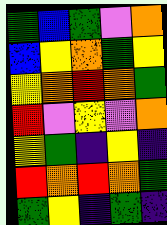[["green", "blue", "green", "violet", "orange"], ["blue", "yellow", "orange", "green", "yellow"], ["yellow", "orange", "red", "orange", "green"], ["red", "violet", "yellow", "violet", "orange"], ["yellow", "green", "indigo", "yellow", "indigo"], ["red", "orange", "red", "orange", "green"], ["green", "yellow", "indigo", "green", "indigo"]]